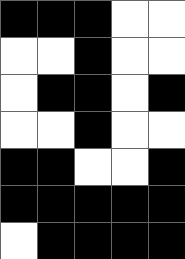[["black", "black", "black", "white", "white"], ["white", "white", "black", "white", "white"], ["white", "black", "black", "white", "black"], ["white", "white", "black", "white", "white"], ["black", "black", "white", "white", "black"], ["black", "black", "black", "black", "black"], ["white", "black", "black", "black", "black"]]